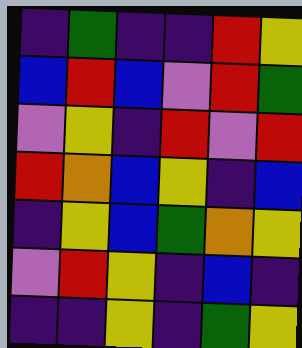[["indigo", "green", "indigo", "indigo", "red", "yellow"], ["blue", "red", "blue", "violet", "red", "green"], ["violet", "yellow", "indigo", "red", "violet", "red"], ["red", "orange", "blue", "yellow", "indigo", "blue"], ["indigo", "yellow", "blue", "green", "orange", "yellow"], ["violet", "red", "yellow", "indigo", "blue", "indigo"], ["indigo", "indigo", "yellow", "indigo", "green", "yellow"]]